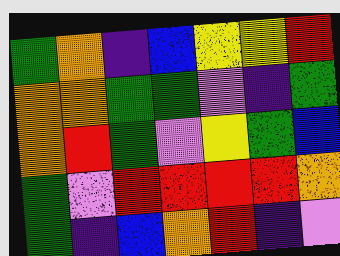[["green", "orange", "indigo", "blue", "yellow", "yellow", "red"], ["orange", "orange", "green", "green", "violet", "indigo", "green"], ["orange", "red", "green", "violet", "yellow", "green", "blue"], ["green", "violet", "red", "red", "red", "red", "orange"], ["green", "indigo", "blue", "orange", "red", "indigo", "violet"]]